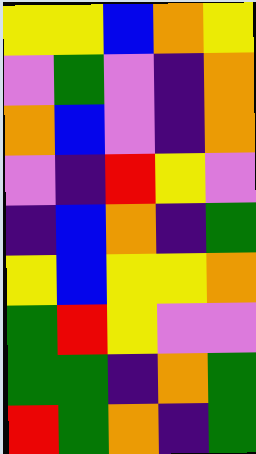[["yellow", "yellow", "blue", "orange", "yellow"], ["violet", "green", "violet", "indigo", "orange"], ["orange", "blue", "violet", "indigo", "orange"], ["violet", "indigo", "red", "yellow", "violet"], ["indigo", "blue", "orange", "indigo", "green"], ["yellow", "blue", "yellow", "yellow", "orange"], ["green", "red", "yellow", "violet", "violet"], ["green", "green", "indigo", "orange", "green"], ["red", "green", "orange", "indigo", "green"]]